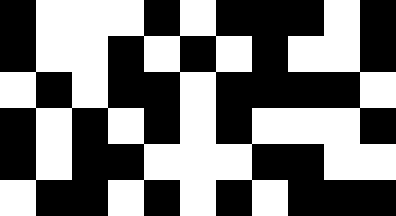[["black", "white", "white", "white", "black", "white", "black", "black", "black", "white", "black"], ["black", "white", "white", "black", "white", "black", "white", "black", "white", "white", "black"], ["white", "black", "white", "black", "black", "white", "black", "black", "black", "black", "white"], ["black", "white", "black", "white", "black", "white", "black", "white", "white", "white", "black"], ["black", "white", "black", "black", "white", "white", "white", "black", "black", "white", "white"], ["white", "black", "black", "white", "black", "white", "black", "white", "black", "black", "black"]]